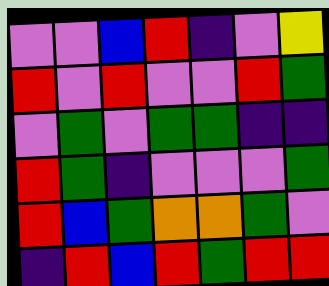[["violet", "violet", "blue", "red", "indigo", "violet", "yellow"], ["red", "violet", "red", "violet", "violet", "red", "green"], ["violet", "green", "violet", "green", "green", "indigo", "indigo"], ["red", "green", "indigo", "violet", "violet", "violet", "green"], ["red", "blue", "green", "orange", "orange", "green", "violet"], ["indigo", "red", "blue", "red", "green", "red", "red"]]